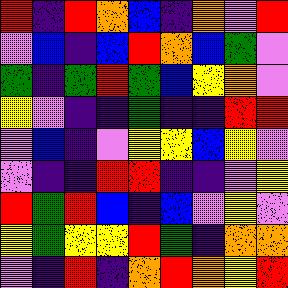[["red", "indigo", "red", "orange", "blue", "indigo", "orange", "violet", "red"], ["violet", "blue", "indigo", "blue", "red", "orange", "blue", "green", "violet"], ["green", "indigo", "green", "red", "green", "blue", "yellow", "orange", "violet"], ["yellow", "violet", "indigo", "indigo", "green", "indigo", "indigo", "red", "red"], ["violet", "blue", "indigo", "violet", "yellow", "yellow", "blue", "yellow", "violet"], ["violet", "indigo", "indigo", "red", "red", "indigo", "indigo", "violet", "yellow"], ["red", "green", "red", "blue", "indigo", "blue", "violet", "yellow", "violet"], ["yellow", "green", "yellow", "yellow", "red", "green", "indigo", "orange", "orange"], ["violet", "indigo", "red", "indigo", "orange", "red", "orange", "yellow", "red"]]